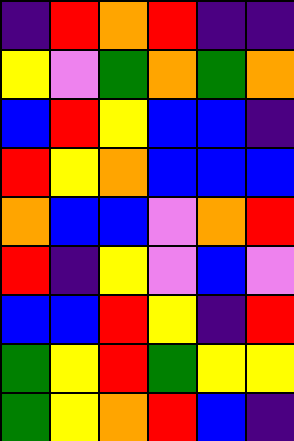[["indigo", "red", "orange", "red", "indigo", "indigo"], ["yellow", "violet", "green", "orange", "green", "orange"], ["blue", "red", "yellow", "blue", "blue", "indigo"], ["red", "yellow", "orange", "blue", "blue", "blue"], ["orange", "blue", "blue", "violet", "orange", "red"], ["red", "indigo", "yellow", "violet", "blue", "violet"], ["blue", "blue", "red", "yellow", "indigo", "red"], ["green", "yellow", "red", "green", "yellow", "yellow"], ["green", "yellow", "orange", "red", "blue", "indigo"]]